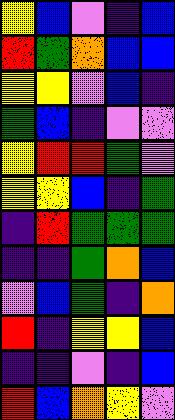[["yellow", "blue", "violet", "indigo", "blue"], ["red", "green", "orange", "blue", "blue"], ["yellow", "yellow", "violet", "blue", "indigo"], ["green", "blue", "indigo", "violet", "violet"], ["yellow", "red", "red", "green", "violet"], ["yellow", "yellow", "blue", "indigo", "green"], ["indigo", "red", "green", "green", "green"], ["indigo", "indigo", "green", "orange", "blue"], ["violet", "blue", "green", "indigo", "orange"], ["red", "indigo", "yellow", "yellow", "blue"], ["indigo", "indigo", "violet", "indigo", "blue"], ["red", "blue", "orange", "yellow", "violet"]]